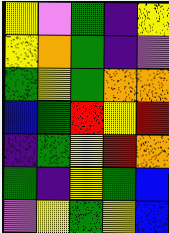[["yellow", "violet", "green", "indigo", "yellow"], ["yellow", "orange", "green", "indigo", "violet"], ["green", "yellow", "green", "orange", "orange"], ["blue", "green", "red", "yellow", "red"], ["indigo", "green", "yellow", "red", "orange"], ["green", "indigo", "yellow", "green", "blue"], ["violet", "yellow", "green", "yellow", "blue"]]